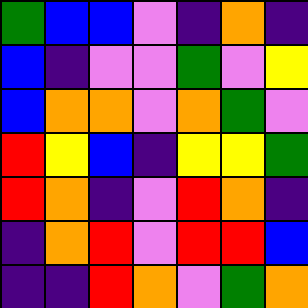[["green", "blue", "blue", "violet", "indigo", "orange", "indigo"], ["blue", "indigo", "violet", "violet", "green", "violet", "yellow"], ["blue", "orange", "orange", "violet", "orange", "green", "violet"], ["red", "yellow", "blue", "indigo", "yellow", "yellow", "green"], ["red", "orange", "indigo", "violet", "red", "orange", "indigo"], ["indigo", "orange", "red", "violet", "red", "red", "blue"], ["indigo", "indigo", "red", "orange", "violet", "green", "orange"]]